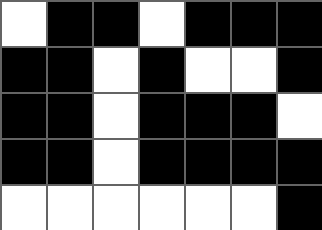[["white", "black", "black", "white", "black", "black", "black"], ["black", "black", "white", "black", "white", "white", "black"], ["black", "black", "white", "black", "black", "black", "white"], ["black", "black", "white", "black", "black", "black", "black"], ["white", "white", "white", "white", "white", "white", "black"]]